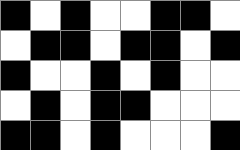[["black", "white", "black", "white", "white", "black", "black", "white"], ["white", "black", "black", "white", "black", "black", "white", "black"], ["black", "white", "white", "black", "white", "black", "white", "white"], ["white", "black", "white", "black", "black", "white", "white", "white"], ["black", "black", "white", "black", "white", "white", "white", "black"]]